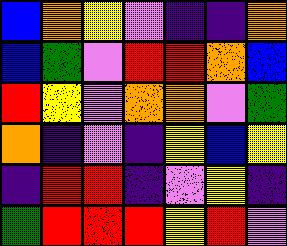[["blue", "orange", "yellow", "violet", "indigo", "indigo", "orange"], ["blue", "green", "violet", "red", "red", "orange", "blue"], ["red", "yellow", "violet", "orange", "orange", "violet", "green"], ["orange", "indigo", "violet", "indigo", "yellow", "blue", "yellow"], ["indigo", "red", "red", "indigo", "violet", "yellow", "indigo"], ["green", "red", "red", "red", "yellow", "red", "violet"]]